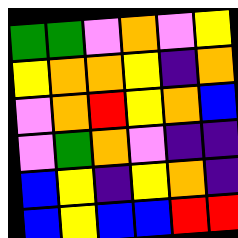[["green", "green", "violet", "orange", "violet", "yellow"], ["yellow", "orange", "orange", "yellow", "indigo", "orange"], ["violet", "orange", "red", "yellow", "orange", "blue"], ["violet", "green", "orange", "violet", "indigo", "indigo"], ["blue", "yellow", "indigo", "yellow", "orange", "indigo"], ["blue", "yellow", "blue", "blue", "red", "red"]]